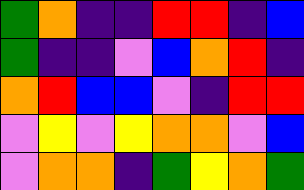[["green", "orange", "indigo", "indigo", "red", "red", "indigo", "blue"], ["green", "indigo", "indigo", "violet", "blue", "orange", "red", "indigo"], ["orange", "red", "blue", "blue", "violet", "indigo", "red", "red"], ["violet", "yellow", "violet", "yellow", "orange", "orange", "violet", "blue"], ["violet", "orange", "orange", "indigo", "green", "yellow", "orange", "green"]]